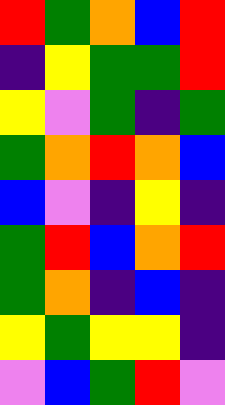[["red", "green", "orange", "blue", "red"], ["indigo", "yellow", "green", "green", "red"], ["yellow", "violet", "green", "indigo", "green"], ["green", "orange", "red", "orange", "blue"], ["blue", "violet", "indigo", "yellow", "indigo"], ["green", "red", "blue", "orange", "red"], ["green", "orange", "indigo", "blue", "indigo"], ["yellow", "green", "yellow", "yellow", "indigo"], ["violet", "blue", "green", "red", "violet"]]